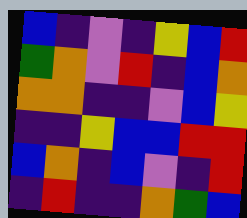[["blue", "indigo", "violet", "indigo", "yellow", "blue", "red"], ["green", "orange", "violet", "red", "indigo", "blue", "orange"], ["orange", "orange", "indigo", "indigo", "violet", "blue", "yellow"], ["indigo", "indigo", "yellow", "blue", "blue", "red", "red"], ["blue", "orange", "indigo", "blue", "violet", "indigo", "red"], ["indigo", "red", "indigo", "indigo", "orange", "green", "blue"]]